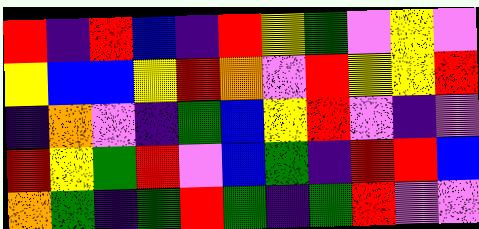[["red", "indigo", "red", "blue", "indigo", "red", "yellow", "green", "violet", "yellow", "violet"], ["yellow", "blue", "blue", "yellow", "red", "orange", "violet", "red", "yellow", "yellow", "red"], ["indigo", "orange", "violet", "indigo", "green", "blue", "yellow", "red", "violet", "indigo", "violet"], ["red", "yellow", "green", "red", "violet", "blue", "green", "indigo", "red", "red", "blue"], ["orange", "green", "indigo", "green", "red", "green", "indigo", "green", "red", "violet", "violet"]]